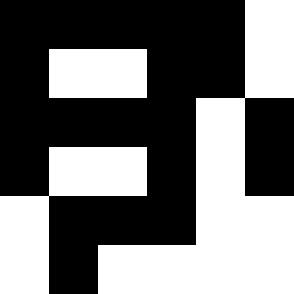[["black", "black", "black", "black", "black", "white"], ["black", "white", "white", "black", "black", "white"], ["black", "black", "black", "black", "white", "black"], ["black", "white", "white", "black", "white", "black"], ["white", "black", "black", "black", "white", "white"], ["white", "black", "white", "white", "white", "white"]]